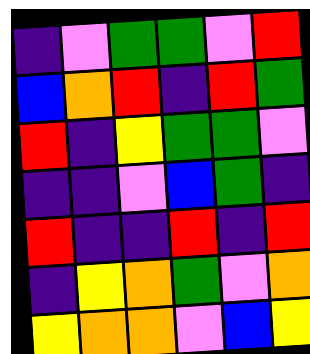[["indigo", "violet", "green", "green", "violet", "red"], ["blue", "orange", "red", "indigo", "red", "green"], ["red", "indigo", "yellow", "green", "green", "violet"], ["indigo", "indigo", "violet", "blue", "green", "indigo"], ["red", "indigo", "indigo", "red", "indigo", "red"], ["indigo", "yellow", "orange", "green", "violet", "orange"], ["yellow", "orange", "orange", "violet", "blue", "yellow"]]